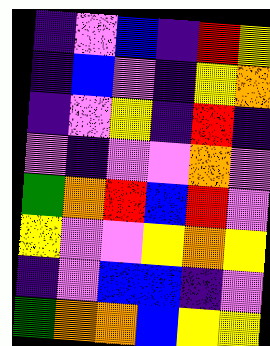[["indigo", "violet", "blue", "indigo", "red", "yellow"], ["indigo", "blue", "violet", "indigo", "yellow", "orange"], ["indigo", "violet", "yellow", "indigo", "red", "indigo"], ["violet", "indigo", "violet", "violet", "orange", "violet"], ["green", "orange", "red", "blue", "red", "violet"], ["yellow", "violet", "violet", "yellow", "orange", "yellow"], ["indigo", "violet", "blue", "blue", "indigo", "violet"], ["green", "orange", "orange", "blue", "yellow", "yellow"]]